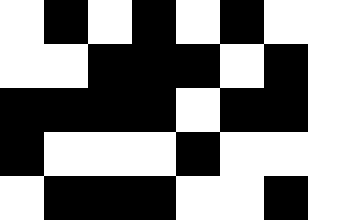[["white", "black", "white", "black", "white", "black", "white", "white"], ["white", "white", "black", "black", "black", "white", "black", "white"], ["black", "black", "black", "black", "white", "black", "black", "white"], ["black", "white", "white", "white", "black", "white", "white", "white"], ["white", "black", "black", "black", "white", "white", "black", "white"]]